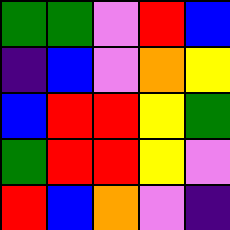[["green", "green", "violet", "red", "blue"], ["indigo", "blue", "violet", "orange", "yellow"], ["blue", "red", "red", "yellow", "green"], ["green", "red", "red", "yellow", "violet"], ["red", "blue", "orange", "violet", "indigo"]]